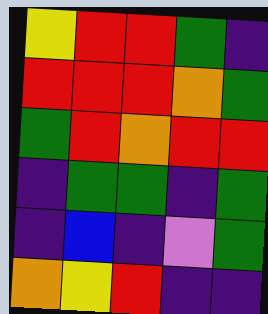[["yellow", "red", "red", "green", "indigo"], ["red", "red", "red", "orange", "green"], ["green", "red", "orange", "red", "red"], ["indigo", "green", "green", "indigo", "green"], ["indigo", "blue", "indigo", "violet", "green"], ["orange", "yellow", "red", "indigo", "indigo"]]